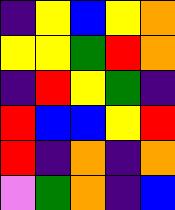[["indigo", "yellow", "blue", "yellow", "orange"], ["yellow", "yellow", "green", "red", "orange"], ["indigo", "red", "yellow", "green", "indigo"], ["red", "blue", "blue", "yellow", "red"], ["red", "indigo", "orange", "indigo", "orange"], ["violet", "green", "orange", "indigo", "blue"]]